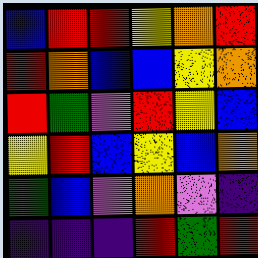[["blue", "red", "red", "yellow", "orange", "red"], ["red", "orange", "blue", "blue", "yellow", "orange"], ["red", "green", "violet", "red", "yellow", "blue"], ["yellow", "red", "blue", "yellow", "blue", "orange"], ["green", "blue", "violet", "orange", "violet", "indigo"], ["indigo", "indigo", "indigo", "red", "green", "red"]]